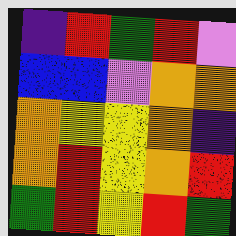[["indigo", "red", "green", "red", "violet"], ["blue", "blue", "violet", "orange", "orange"], ["orange", "yellow", "yellow", "orange", "indigo"], ["orange", "red", "yellow", "orange", "red"], ["green", "red", "yellow", "red", "green"]]